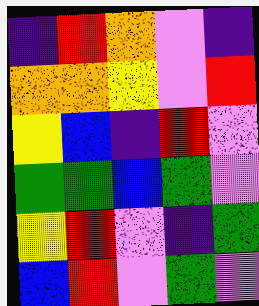[["indigo", "red", "orange", "violet", "indigo"], ["orange", "orange", "yellow", "violet", "red"], ["yellow", "blue", "indigo", "red", "violet"], ["green", "green", "blue", "green", "violet"], ["yellow", "red", "violet", "indigo", "green"], ["blue", "red", "violet", "green", "violet"]]